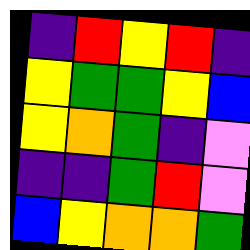[["indigo", "red", "yellow", "red", "indigo"], ["yellow", "green", "green", "yellow", "blue"], ["yellow", "orange", "green", "indigo", "violet"], ["indigo", "indigo", "green", "red", "violet"], ["blue", "yellow", "orange", "orange", "green"]]